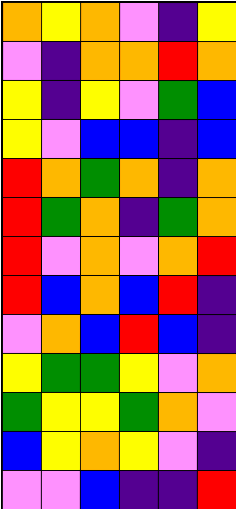[["orange", "yellow", "orange", "violet", "indigo", "yellow"], ["violet", "indigo", "orange", "orange", "red", "orange"], ["yellow", "indigo", "yellow", "violet", "green", "blue"], ["yellow", "violet", "blue", "blue", "indigo", "blue"], ["red", "orange", "green", "orange", "indigo", "orange"], ["red", "green", "orange", "indigo", "green", "orange"], ["red", "violet", "orange", "violet", "orange", "red"], ["red", "blue", "orange", "blue", "red", "indigo"], ["violet", "orange", "blue", "red", "blue", "indigo"], ["yellow", "green", "green", "yellow", "violet", "orange"], ["green", "yellow", "yellow", "green", "orange", "violet"], ["blue", "yellow", "orange", "yellow", "violet", "indigo"], ["violet", "violet", "blue", "indigo", "indigo", "red"]]